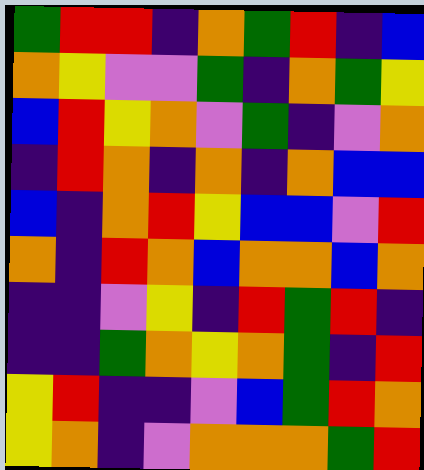[["green", "red", "red", "indigo", "orange", "green", "red", "indigo", "blue"], ["orange", "yellow", "violet", "violet", "green", "indigo", "orange", "green", "yellow"], ["blue", "red", "yellow", "orange", "violet", "green", "indigo", "violet", "orange"], ["indigo", "red", "orange", "indigo", "orange", "indigo", "orange", "blue", "blue"], ["blue", "indigo", "orange", "red", "yellow", "blue", "blue", "violet", "red"], ["orange", "indigo", "red", "orange", "blue", "orange", "orange", "blue", "orange"], ["indigo", "indigo", "violet", "yellow", "indigo", "red", "green", "red", "indigo"], ["indigo", "indigo", "green", "orange", "yellow", "orange", "green", "indigo", "red"], ["yellow", "red", "indigo", "indigo", "violet", "blue", "green", "red", "orange"], ["yellow", "orange", "indigo", "violet", "orange", "orange", "orange", "green", "red"]]